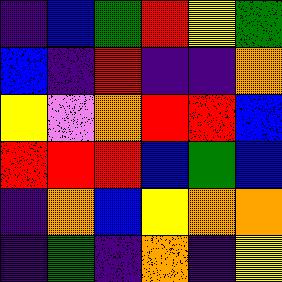[["indigo", "blue", "green", "red", "yellow", "green"], ["blue", "indigo", "red", "indigo", "indigo", "orange"], ["yellow", "violet", "orange", "red", "red", "blue"], ["red", "red", "red", "blue", "green", "blue"], ["indigo", "orange", "blue", "yellow", "orange", "orange"], ["indigo", "green", "indigo", "orange", "indigo", "yellow"]]